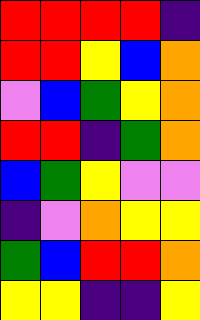[["red", "red", "red", "red", "indigo"], ["red", "red", "yellow", "blue", "orange"], ["violet", "blue", "green", "yellow", "orange"], ["red", "red", "indigo", "green", "orange"], ["blue", "green", "yellow", "violet", "violet"], ["indigo", "violet", "orange", "yellow", "yellow"], ["green", "blue", "red", "red", "orange"], ["yellow", "yellow", "indigo", "indigo", "yellow"]]